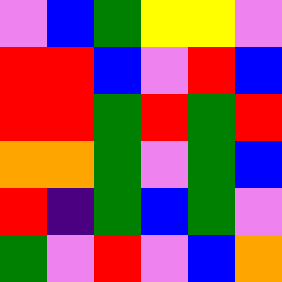[["violet", "blue", "green", "yellow", "yellow", "violet"], ["red", "red", "blue", "violet", "red", "blue"], ["red", "red", "green", "red", "green", "red"], ["orange", "orange", "green", "violet", "green", "blue"], ["red", "indigo", "green", "blue", "green", "violet"], ["green", "violet", "red", "violet", "blue", "orange"]]